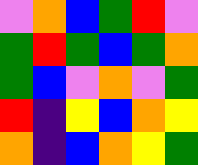[["violet", "orange", "blue", "green", "red", "violet"], ["green", "red", "green", "blue", "green", "orange"], ["green", "blue", "violet", "orange", "violet", "green"], ["red", "indigo", "yellow", "blue", "orange", "yellow"], ["orange", "indigo", "blue", "orange", "yellow", "green"]]